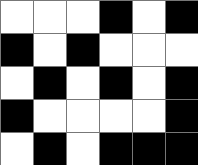[["white", "white", "white", "black", "white", "black"], ["black", "white", "black", "white", "white", "white"], ["white", "black", "white", "black", "white", "black"], ["black", "white", "white", "white", "white", "black"], ["white", "black", "white", "black", "black", "black"]]